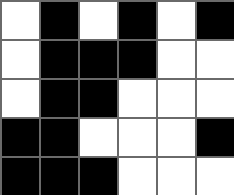[["white", "black", "white", "black", "white", "black"], ["white", "black", "black", "black", "white", "white"], ["white", "black", "black", "white", "white", "white"], ["black", "black", "white", "white", "white", "black"], ["black", "black", "black", "white", "white", "white"]]